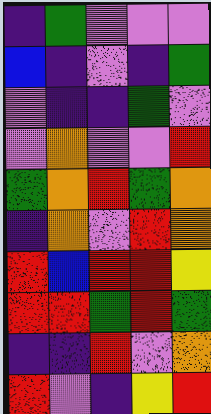[["indigo", "green", "violet", "violet", "violet"], ["blue", "indigo", "violet", "indigo", "green"], ["violet", "indigo", "indigo", "green", "violet"], ["violet", "orange", "violet", "violet", "red"], ["green", "orange", "red", "green", "orange"], ["indigo", "orange", "violet", "red", "orange"], ["red", "blue", "red", "red", "yellow"], ["red", "red", "green", "red", "green"], ["indigo", "indigo", "red", "violet", "orange"], ["red", "violet", "indigo", "yellow", "red"]]